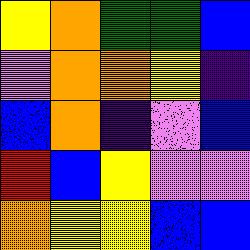[["yellow", "orange", "green", "green", "blue"], ["violet", "orange", "orange", "yellow", "indigo"], ["blue", "orange", "indigo", "violet", "blue"], ["red", "blue", "yellow", "violet", "violet"], ["orange", "yellow", "yellow", "blue", "blue"]]